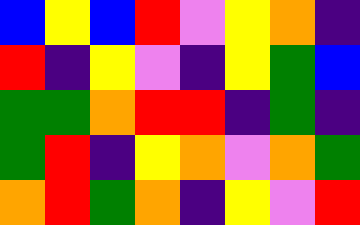[["blue", "yellow", "blue", "red", "violet", "yellow", "orange", "indigo"], ["red", "indigo", "yellow", "violet", "indigo", "yellow", "green", "blue"], ["green", "green", "orange", "red", "red", "indigo", "green", "indigo"], ["green", "red", "indigo", "yellow", "orange", "violet", "orange", "green"], ["orange", "red", "green", "orange", "indigo", "yellow", "violet", "red"]]